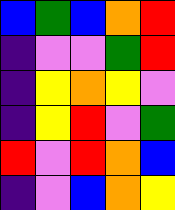[["blue", "green", "blue", "orange", "red"], ["indigo", "violet", "violet", "green", "red"], ["indigo", "yellow", "orange", "yellow", "violet"], ["indigo", "yellow", "red", "violet", "green"], ["red", "violet", "red", "orange", "blue"], ["indigo", "violet", "blue", "orange", "yellow"]]